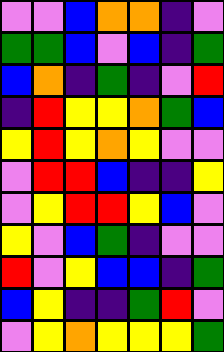[["violet", "violet", "blue", "orange", "orange", "indigo", "violet"], ["green", "green", "blue", "violet", "blue", "indigo", "green"], ["blue", "orange", "indigo", "green", "indigo", "violet", "red"], ["indigo", "red", "yellow", "yellow", "orange", "green", "blue"], ["yellow", "red", "yellow", "orange", "yellow", "violet", "violet"], ["violet", "red", "red", "blue", "indigo", "indigo", "yellow"], ["violet", "yellow", "red", "red", "yellow", "blue", "violet"], ["yellow", "violet", "blue", "green", "indigo", "violet", "violet"], ["red", "violet", "yellow", "blue", "blue", "indigo", "green"], ["blue", "yellow", "indigo", "indigo", "green", "red", "violet"], ["violet", "yellow", "orange", "yellow", "yellow", "yellow", "green"]]